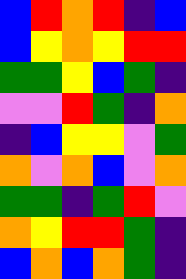[["blue", "red", "orange", "red", "indigo", "blue"], ["blue", "yellow", "orange", "yellow", "red", "red"], ["green", "green", "yellow", "blue", "green", "indigo"], ["violet", "violet", "red", "green", "indigo", "orange"], ["indigo", "blue", "yellow", "yellow", "violet", "green"], ["orange", "violet", "orange", "blue", "violet", "orange"], ["green", "green", "indigo", "green", "red", "violet"], ["orange", "yellow", "red", "red", "green", "indigo"], ["blue", "orange", "blue", "orange", "green", "indigo"]]